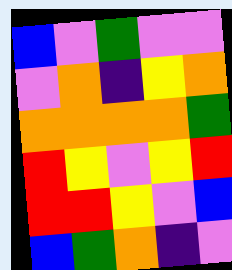[["blue", "violet", "green", "violet", "violet"], ["violet", "orange", "indigo", "yellow", "orange"], ["orange", "orange", "orange", "orange", "green"], ["red", "yellow", "violet", "yellow", "red"], ["red", "red", "yellow", "violet", "blue"], ["blue", "green", "orange", "indigo", "violet"]]